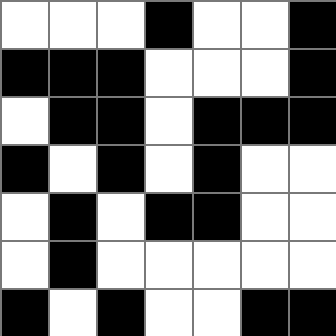[["white", "white", "white", "black", "white", "white", "black"], ["black", "black", "black", "white", "white", "white", "black"], ["white", "black", "black", "white", "black", "black", "black"], ["black", "white", "black", "white", "black", "white", "white"], ["white", "black", "white", "black", "black", "white", "white"], ["white", "black", "white", "white", "white", "white", "white"], ["black", "white", "black", "white", "white", "black", "black"]]